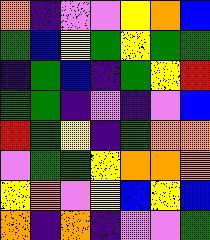[["orange", "indigo", "violet", "violet", "yellow", "orange", "blue"], ["green", "blue", "yellow", "green", "yellow", "green", "green"], ["indigo", "green", "blue", "indigo", "green", "yellow", "red"], ["green", "green", "indigo", "violet", "indigo", "violet", "blue"], ["red", "green", "yellow", "indigo", "green", "orange", "orange"], ["violet", "green", "green", "yellow", "orange", "orange", "orange"], ["yellow", "orange", "violet", "yellow", "blue", "yellow", "blue"], ["orange", "indigo", "orange", "indigo", "violet", "violet", "green"]]